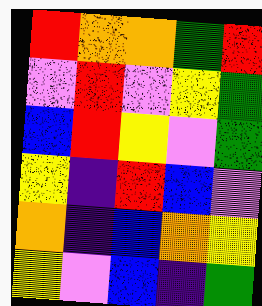[["red", "orange", "orange", "green", "red"], ["violet", "red", "violet", "yellow", "green"], ["blue", "red", "yellow", "violet", "green"], ["yellow", "indigo", "red", "blue", "violet"], ["orange", "indigo", "blue", "orange", "yellow"], ["yellow", "violet", "blue", "indigo", "green"]]